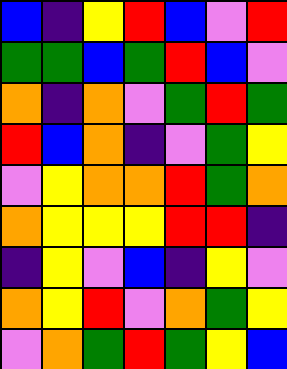[["blue", "indigo", "yellow", "red", "blue", "violet", "red"], ["green", "green", "blue", "green", "red", "blue", "violet"], ["orange", "indigo", "orange", "violet", "green", "red", "green"], ["red", "blue", "orange", "indigo", "violet", "green", "yellow"], ["violet", "yellow", "orange", "orange", "red", "green", "orange"], ["orange", "yellow", "yellow", "yellow", "red", "red", "indigo"], ["indigo", "yellow", "violet", "blue", "indigo", "yellow", "violet"], ["orange", "yellow", "red", "violet", "orange", "green", "yellow"], ["violet", "orange", "green", "red", "green", "yellow", "blue"]]